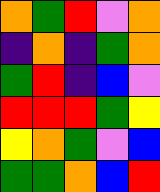[["orange", "green", "red", "violet", "orange"], ["indigo", "orange", "indigo", "green", "orange"], ["green", "red", "indigo", "blue", "violet"], ["red", "red", "red", "green", "yellow"], ["yellow", "orange", "green", "violet", "blue"], ["green", "green", "orange", "blue", "red"]]